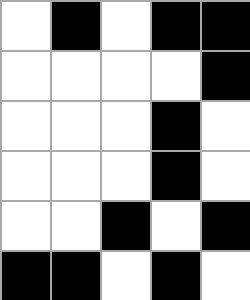[["white", "black", "white", "black", "black"], ["white", "white", "white", "white", "black"], ["white", "white", "white", "black", "white"], ["white", "white", "white", "black", "white"], ["white", "white", "black", "white", "black"], ["black", "black", "white", "black", "white"]]